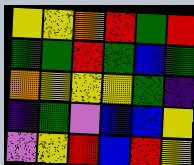[["yellow", "yellow", "orange", "red", "green", "red"], ["green", "green", "red", "green", "blue", "green"], ["orange", "yellow", "yellow", "yellow", "green", "indigo"], ["indigo", "green", "violet", "blue", "blue", "yellow"], ["violet", "yellow", "red", "blue", "red", "yellow"]]